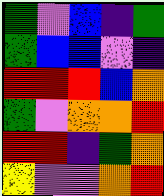[["green", "violet", "blue", "indigo", "green"], ["green", "blue", "blue", "violet", "indigo"], ["red", "red", "red", "blue", "orange"], ["green", "violet", "orange", "orange", "red"], ["red", "red", "indigo", "green", "orange"], ["yellow", "violet", "violet", "orange", "red"]]